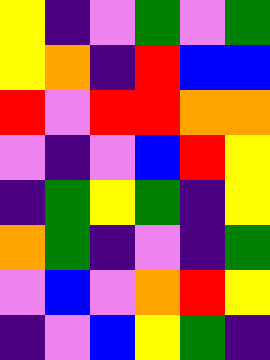[["yellow", "indigo", "violet", "green", "violet", "green"], ["yellow", "orange", "indigo", "red", "blue", "blue"], ["red", "violet", "red", "red", "orange", "orange"], ["violet", "indigo", "violet", "blue", "red", "yellow"], ["indigo", "green", "yellow", "green", "indigo", "yellow"], ["orange", "green", "indigo", "violet", "indigo", "green"], ["violet", "blue", "violet", "orange", "red", "yellow"], ["indigo", "violet", "blue", "yellow", "green", "indigo"]]